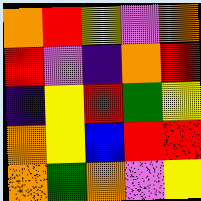[["orange", "red", "yellow", "violet", "orange"], ["red", "violet", "indigo", "orange", "red"], ["indigo", "yellow", "red", "green", "yellow"], ["orange", "yellow", "blue", "red", "red"], ["orange", "green", "orange", "violet", "yellow"]]